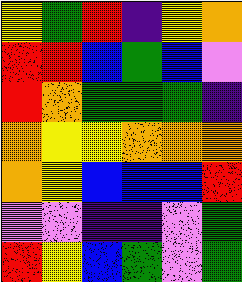[["yellow", "green", "red", "indigo", "yellow", "orange"], ["red", "red", "blue", "green", "blue", "violet"], ["red", "orange", "green", "green", "green", "indigo"], ["orange", "yellow", "yellow", "orange", "orange", "orange"], ["orange", "yellow", "blue", "blue", "blue", "red"], ["violet", "violet", "indigo", "indigo", "violet", "green"], ["red", "yellow", "blue", "green", "violet", "green"]]